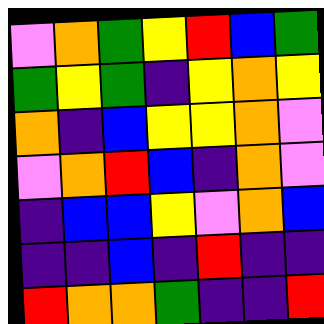[["violet", "orange", "green", "yellow", "red", "blue", "green"], ["green", "yellow", "green", "indigo", "yellow", "orange", "yellow"], ["orange", "indigo", "blue", "yellow", "yellow", "orange", "violet"], ["violet", "orange", "red", "blue", "indigo", "orange", "violet"], ["indigo", "blue", "blue", "yellow", "violet", "orange", "blue"], ["indigo", "indigo", "blue", "indigo", "red", "indigo", "indigo"], ["red", "orange", "orange", "green", "indigo", "indigo", "red"]]